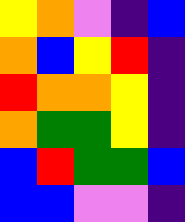[["yellow", "orange", "violet", "indigo", "blue"], ["orange", "blue", "yellow", "red", "indigo"], ["red", "orange", "orange", "yellow", "indigo"], ["orange", "green", "green", "yellow", "indigo"], ["blue", "red", "green", "green", "blue"], ["blue", "blue", "violet", "violet", "indigo"]]